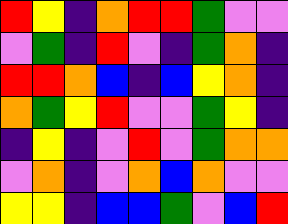[["red", "yellow", "indigo", "orange", "red", "red", "green", "violet", "violet"], ["violet", "green", "indigo", "red", "violet", "indigo", "green", "orange", "indigo"], ["red", "red", "orange", "blue", "indigo", "blue", "yellow", "orange", "indigo"], ["orange", "green", "yellow", "red", "violet", "violet", "green", "yellow", "indigo"], ["indigo", "yellow", "indigo", "violet", "red", "violet", "green", "orange", "orange"], ["violet", "orange", "indigo", "violet", "orange", "blue", "orange", "violet", "violet"], ["yellow", "yellow", "indigo", "blue", "blue", "green", "violet", "blue", "red"]]